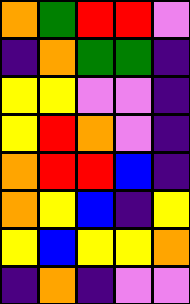[["orange", "green", "red", "red", "violet"], ["indigo", "orange", "green", "green", "indigo"], ["yellow", "yellow", "violet", "violet", "indigo"], ["yellow", "red", "orange", "violet", "indigo"], ["orange", "red", "red", "blue", "indigo"], ["orange", "yellow", "blue", "indigo", "yellow"], ["yellow", "blue", "yellow", "yellow", "orange"], ["indigo", "orange", "indigo", "violet", "violet"]]